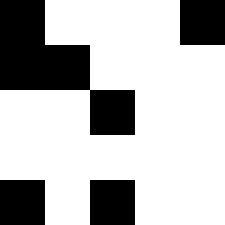[["black", "white", "white", "white", "black"], ["black", "black", "white", "white", "white"], ["white", "white", "black", "white", "white"], ["white", "white", "white", "white", "white"], ["black", "white", "black", "white", "white"]]